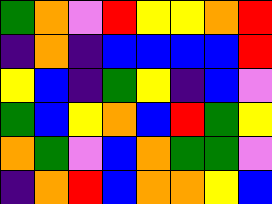[["green", "orange", "violet", "red", "yellow", "yellow", "orange", "red"], ["indigo", "orange", "indigo", "blue", "blue", "blue", "blue", "red"], ["yellow", "blue", "indigo", "green", "yellow", "indigo", "blue", "violet"], ["green", "blue", "yellow", "orange", "blue", "red", "green", "yellow"], ["orange", "green", "violet", "blue", "orange", "green", "green", "violet"], ["indigo", "orange", "red", "blue", "orange", "orange", "yellow", "blue"]]